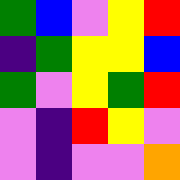[["green", "blue", "violet", "yellow", "red"], ["indigo", "green", "yellow", "yellow", "blue"], ["green", "violet", "yellow", "green", "red"], ["violet", "indigo", "red", "yellow", "violet"], ["violet", "indigo", "violet", "violet", "orange"]]